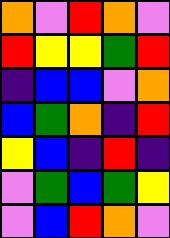[["orange", "violet", "red", "orange", "violet"], ["red", "yellow", "yellow", "green", "red"], ["indigo", "blue", "blue", "violet", "orange"], ["blue", "green", "orange", "indigo", "red"], ["yellow", "blue", "indigo", "red", "indigo"], ["violet", "green", "blue", "green", "yellow"], ["violet", "blue", "red", "orange", "violet"]]